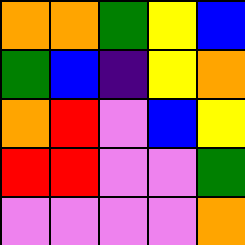[["orange", "orange", "green", "yellow", "blue"], ["green", "blue", "indigo", "yellow", "orange"], ["orange", "red", "violet", "blue", "yellow"], ["red", "red", "violet", "violet", "green"], ["violet", "violet", "violet", "violet", "orange"]]